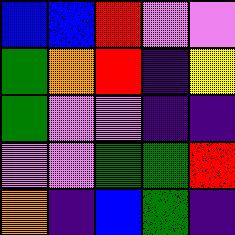[["blue", "blue", "red", "violet", "violet"], ["green", "orange", "red", "indigo", "yellow"], ["green", "violet", "violet", "indigo", "indigo"], ["violet", "violet", "green", "green", "red"], ["orange", "indigo", "blue", "green", "indigo"]]